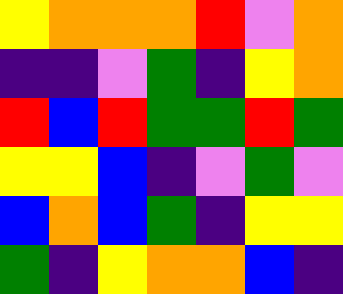[["yellow", "orange", "orange", "orange", "red", "violet", "orange"], ["indigo", "indigo", "violet", "green", "indigo", "yellow", "orange"], ["red", "blue", "red", "green", "green", "red", "green"], ["yellow", "yellow", "blue", "indigo", "violet", "green", "violet"], ["blue", "orange", "blue", "green", "indigo", "yellow", "yellow"], ["green", "indigo", "yellow", "orange", "orange", "blue", "indigo"]]